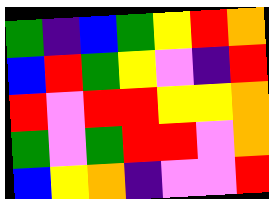[["green", "indigo", "blue", "green", "yellow", "red", "orange"], ["blue", "red", "green", "yellow", "violet", "indigo", "red"], ["red", "violet", "red", "red", "yellow", "yellow", "orange"], ["green", "violet", "green", "red", "red", "violet", "orange"], ["blue", "yellow", "orange", "indigo", "violet", "violet", "red"]]